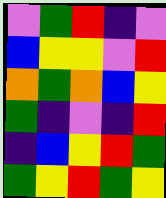[["violet", "green", "red", "indigo", "violet"], ["blue", "yellow", "yellow", "violet", "red"], ["orange", "green", "orange", "blue", "yellow"], ["green", "indigo", "violet", "indigo", "red"], ["indigo", "blue", "yellow", "red", "green"], ["green", "yellow", "red", "green", "yellow"]]